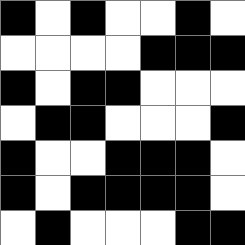[["black", "white", "black", "white", "white", "black", "white"], ["white", "white", "white", "white", "black", "black", "black"], ["black", "white", "black", "black", "white", "white", "white"], ["white", "black", "black", "white", "white", "white", "black"], ["black", "white", "white", "black", "black", "black", "white"], ["black", "white", "black", "black", "black", "black", "white"], ["white", "black", "white", "white", "white", "black", "black"]]